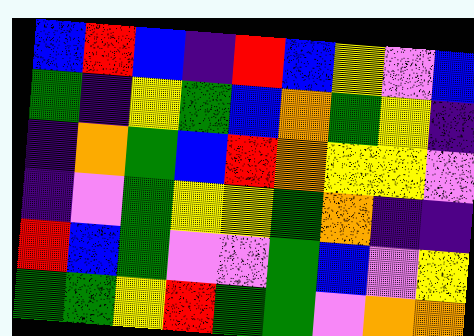[["blue", "red", "blue", "indigo", "red", "blue", "yellow", "violet", "blue"], ["green", "indigo", "yellow", "green", "blue", "orange", "green", "yellow", "indigo"], ["indigo", "orange", "green", "blue", "red", "orange", "yellow", "yellow", "violet"], ["indigo", "violet", "green", "yellow", "yellow", "green", "orange", "indigo", "indigo"], ["red", "blue", "green", "violet", "violet", "green", "blue", "violet", "yellow"], ["green", "green", "yellow", "red", "green", "green", "violet", "orange", "orange"]]